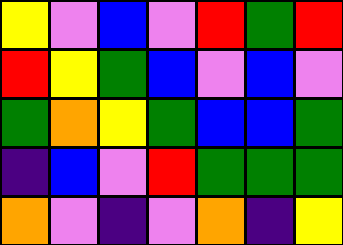[["yellow", "violet", "blue", "violet", "red", "green", "red"], ["red", "yellow", "green", "blue", "violet", "blue", "violet"], ["green", "orange", "yellow", "green", "blue", "blue", "green"], ["indigo", "blue", "violet", "red", "green", "green", "green"], ["orange", "violet", "indigo", "violet", "orange", "indigo", "yellow"]]